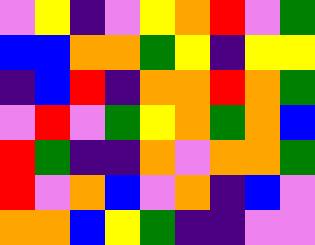[["violet", "yellow", "indigo", "violet", "yellow", "orange", "red", "violet", "green"], ["blue", "blue", "orange", "orange", "green", "yellow", "indigo", "yellow", "yellow"], ["indigo", "blue", "red", "indigo", "orange", "orange", "red", "orange", "green"], ["violet", "red", "violet", "green", "yellow", "orange", "green", "orange", "blue"], ["red", "green", "indigo", "indigo", "orange", "violet", "orange", "orange", "green"], ["red", "violet", "orange", "blue", "violet", "orange", "indigo", "blue", "violet"], ["orange", "orange", "blue", "yellow", "green", "indigo", "indigo", "violet", "violet"]]